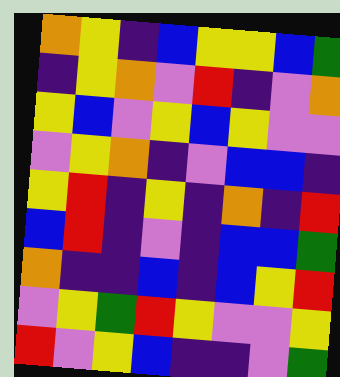[["orange", "yellow", "indigo", "blue", "yellow", "yellow", "blue", "green"], ["indigo", "yellow", "orange", "violet", "red", "indigo", "violet", "orange"], ["yellow", "blue", "violet", "yellow", "blue", "yellow", "violet", "violet"], ["violet", "yellow", "orange", "indigo", "violet", "blue", "blue", "indigo"], ["yellow", "red", "indigo", "yellow", "indigo", "orange", "indigo", "red"], ["blue", "red", "indigo", "violet", "indigo", "blue", "blue", "green"], ["orange", "indigo", "indigo", "blue", "indigo", "blue", "yellow", "red"], ["violet", "yellow", "green", "red", "yellow", "violet", "violet", "yellow"], ["red", "violet", "yellow", "blue", "indigo", "indigo", "violet", "green"]]